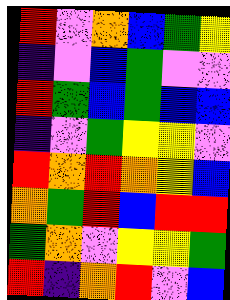[["red", "violet", "orange", "blue", "green", "yellow"], ["indigo", "violet", "blue", "green", "violet", "violet"], ["red", "green", "blue", "green", "blue", "blue"], ["indigo", "violet", "green", "yellow", "yellow", "violet"], ["red", "orange", "red", "orange", "yellow", "blue"], ["orange", "green", "red", "blue", "red", "red"], ["green", "orange", "violet", "yellow", "yellow", "green"], ["red", "indigo", "orange", "red", "violet", "blue"]]